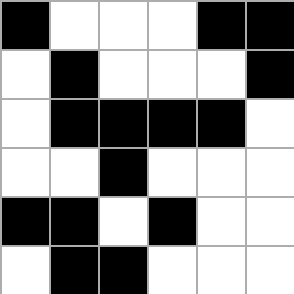[["black", "white", "white", "white", "black", "black"], ["white", "black", "white", "white", "white", "black"], ["white", "black", "black", "black", "black", "white"], ["white", "white", "black", "white", "white", "white"], ["black", "black", "white", "black", "white", "white"], ["white", "black", "black", "white", "white", "white"]]